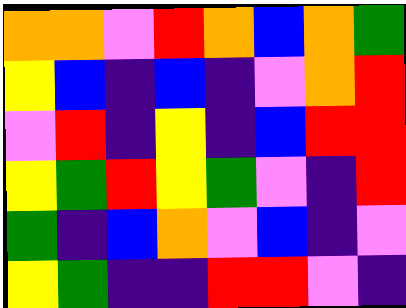[["orange", "orange", "violet", "red", "orange", "blue", "orange", "green"], ["yellow", "blue", "indigo", "blue", "indigo", "violet", "orange", "red"], ["violet", "red", "indigo", "yellow", "indigo", "blue", "red", "red"], ["yellow", "green", "red", "yellow", "green", "violet", "indigo", "red"], ["green", "indigo", "blue", "orange", "violet", "blue", "indigo", "violet"], ["yellow", "green", "indigo", "indigo", "red", "red", "violet", "indigo"]]